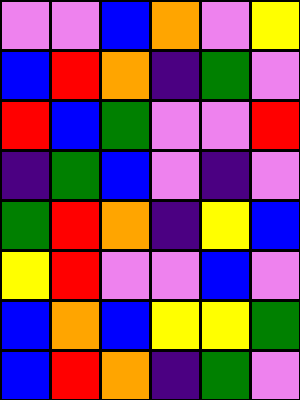[["violet", "violet", "blue", "orange", "violet", "yellow"], ["blue", "red", "orange", "indigo", "green", "violet"], ["red", "blue", "green", "violet", "violet", "red"], ["indigo", "green", "blue", "violet", "indigo", "violet"], ["green", "red", "orange", "indigo", "yellow", "blue"], ["yellow", "red", "violet", "violet", "blue", "violet"], ["blue", "orange", "blue", "yellow", "yellow", "green"], ["blue", "red", "orange", "indigo", "green", "violet"]]